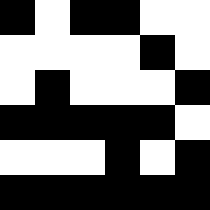[["black", "white", "black", "black", "white", "white"], ["white", "white", "white", "white", "black", "white"], ["white", "black", "white", "white", "white", "black"], ["black", "black", "black", "black", "black", "white"], ["white", "white", "white", "black", "white", "black"], ["black", "black", "black", "black", "black", "black"]]